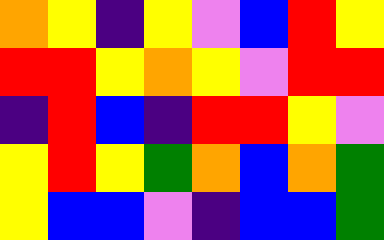[["orange", "yellow", "indigo", "yellow", "violet", "blue", "red", "yellow"], ["red", "red", "yellow", "orange", "yellow", "violet", "red", "red"], ["indigo", "red", "blue", "indigo", "red", "red", "yellow", "violet"], ["yellow", "red", "yellow", "green", "orange", "blue", "orange", "green"], ["yellow", "blue", "blue", "violet", "indigo", "blue", "blue", "green"]]